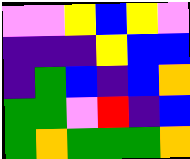[["violet", "violet", "yellow", "blue", "yellow", "violet"], ["indigo", "indigo", "indigo", "yellow", "blue", "blue"], ["indigo", "green", "blue", "indigo", "blue", "orange"], ["green", "green", "violet", "red", "indigo", "blue"], ["green", "orange", "green", "green", "green", "orange"]]